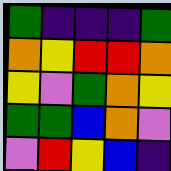[["green", "indigo", "indigo", "indigo", "green"], ["orange", "yellow", "red", "red", "orange"], ["yellow", "violet", "green", "orange", "yellow"], ["green", "green", "blue", "orange", "violet"], ["violet", "red", "yellow", "blue", "indigo"]]